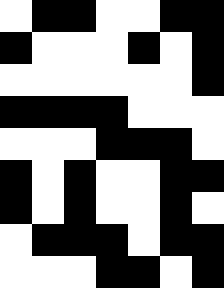[["white", "black", "black", "white", "white", "black", "black"], ["black", "white", "white", "white", "black", "white", "black"], ["white", "white", "white", "white", "white", "white", "black"], ["black", "black", "black", "black", "white", "white", "white"], ["white", "white", "white", "black", "black", "black", "white"], ["black", "white", "black", "white", "white", "black", "black"], ["black", "white", "black", "white", "white", "black", "white"], ["white", "black", "black", "black", "white", "black", "black"], ["white", "white", "white", "black", "black", "white", "black"]]